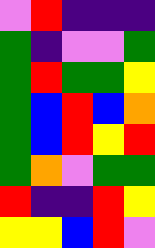[["violet", "red", "indigo", "indigo", "indigo"], ["green", "indigo", "violet", "violet", "green"], ["green", "red", "green", "green", "yellow"], ["green", "blue", "red", "blue", "orange"], ["green", "blue", "red", "yellow", "red"], ["green", "orange", "violet", "green", "green"], ["red", "indigo", "indigo", "red", "yellow"], ["yellow", "yellow", "blue", "red", "violet"]]